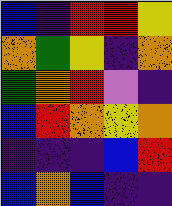[["blue", "indigo", "red", "red", "yellow"], ["orange", "green", "yellow", "indigo", "orange"], ["green", "orange", "red", "violet", "indigo"], ["blue", "red", "orange", "yellow", "orange"], ["indigo", "indigo", "indigo", "blue", "red"], ["blue", "orange", "blue", "indigo", "indigo"]]